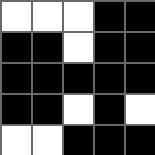[["white", "white", "white", "black", "black"], ["black", "black", "white", "black", "black"], ["black", "black", "black", "black", "black"], ["black", "black", "white", "black", "white"], ["white", "white", "black", "black", "black"]]